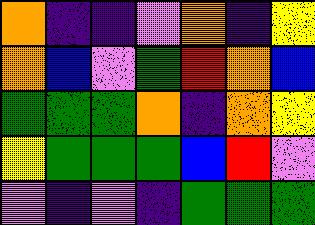[["orange", "indigo", "indigo", "violet", "orange", "indigo", "yellow"], ["orange", "blue", "violet", "green", "red", "orange", "blue"], ["green", "green", "green", "orange", "indigo", "orange", "yellow"], ["yellow", "green", "green", "green", "blue", "red", "violet"], ["violet", "indigo", "violet", "indigo", "green", "green", "green"]]